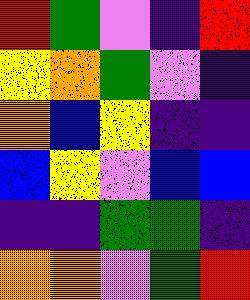[["red", "green", "violet", "indigo", "red"], ["yellow", "orange", "green", "violet", "indigo"], ["orange", "blue", "yellow", "indigo", "indigo"], ["blue", "yellow", "violet", "blue", "blue"], ["indigo", "indigo", "green", "green", "indigo"], ["orange", "orange", "violet", "green", "red"]]